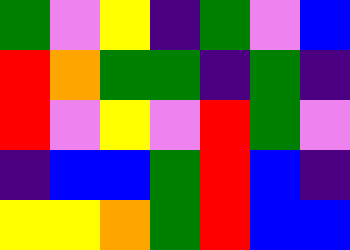[["green", "violet", "yellow", "indigo", "green", "violet", "blue"], ["red", "orange", "green", "green", "indigo", "green", "indigo"], ["red", "violet", "yellow", "violet", "red", "green", "violet"], ["indigo", "blue", "blue", "green", "red", "blue", "indigo"], ["yellow", "yellow", "orange", "green", "red", "blue", "blue"]]